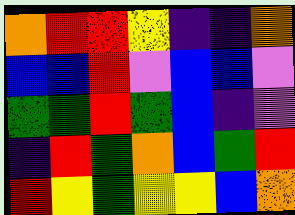[["orange", "red", "red", "yellow", "indigo", "indigo", "orange"], ["blue", "blue", "red", "violet", "blue", "blue", "violet"], ["green", "green", "red", "green", "blue", "indigo", "violet"], ["indigo", "red", "green", "orange", "blue", "green", "red"], ["red", "yellow", "green", "yellow", "yellow", "blue", "orange"]]